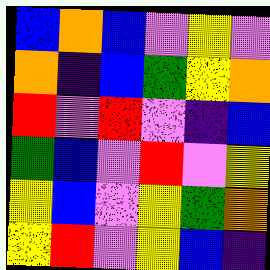[["blue", "orange", "blue", "violet", "yellow", "violet"], ["orange", "indigo", "blue", "green", "yellow", "orange"], ["red", "violet", "red", "violet", "indigo", "blue"], ["green", "blue", "violet", "red", "violet", "yellow"], ["yellow", "blue", "violet", "yellow", "green", "orange"], ["yellow", "red", "violet", "yellow", "blue", "indigo"]]